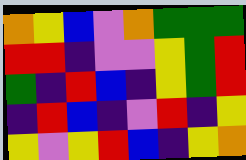[["orange", "yellow", "blue", "violet", "orange", "green", "green", "green"], ["red", "red", "indigo", "violet", "violet", "yellow", "green", "red"], ["green", "indigo", "red", "blue", "indigo", "yellow", "green", "red"], ["indigo", "red", "blue", "indigo", "violet", "red", "indigo", "yellow"], ["yellow", "violet", "yellow", "red", "blue", "indigo", "yellow", "orange"]]